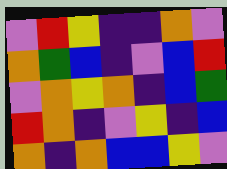[["violet", "red", "yellow", "indigo", "indigo", "orange", "violet"], ["orange", "green", "blue", "indigo", "violet", "blue", "red"], ["violet", "orange", "yellow", "orange", "indigo", "blue", "green"], ["red", "orange", "indigo", "violet", "yellow", "indigo", "blue"], ["orange", "indigo", "orange", "blue", "blue", "yellow", "violet"]]